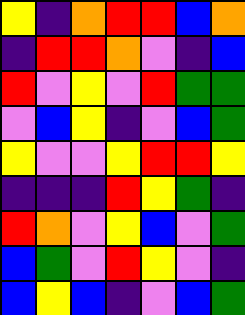[["yellow", "indigo", "orange", "red", "red", "blue", "orange"], ["indigo", "red", "red", "orange", "violet", "indigo", "blue"], ["red", "violet", "yellow", "violet", "red", "green", "green"], ["violet", "blue", "yellow", "indigo", "violet", "blue", "green"], ["yellow", "violet", "violet", "yellow", "red", "red", "yellow"], ["indigo", "indigo", "indigo", "red", "yellow", "green", "indigo"], ["red", "orange", "violet", "yellow", "blue", "violet", "green"], ["blue", "green", "violet", "red", "yellow", "violet", "indigo"], ["blue", "yellow", "blue", "indigo", "violet", "blue", "green"]]